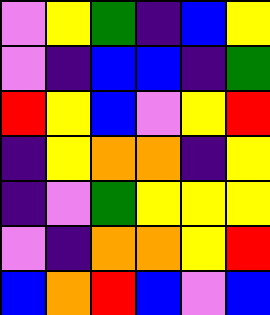[["violet", "yellow", "green", "indigo", "blue", "yellow"], ["violet", "indigo", "blue", "blue", "indigo", "green"], ["red", "yellow", "blue", "violet", "yellow", "red"], ["indigo", "yellow", "orange", "orange", "indigo", "yellow"], ["indigo", "violet", "green", "yellow", "yellow", "yellow"], ["violet", "indigo", "orange", "orange", "yellow", "red"], ["blue", "orange", "red", "blue", "violet", "blue"]]